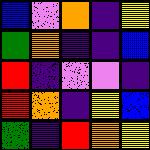[["blue", "violet", "orange", "indigo", "yellow"], ["green", "orange", "indigo", "indigo", "blue"], ["red", "indigo", "violet", "violet", "indigo"], ["red", "orange", "indigo", "yellow", "blue"], ["green", "indigo", "red", "orange", "yellow"]]